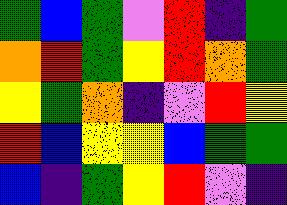[["green", "blue", "green", "violet", "red", "indigo", "green"], ["orange", "red", "green", "yellow", "red", "orange", "green"], ["yellow", "green", "orange", "indigo", "violet", "red", "yellow"], ["red", "blue", "yellow", "yellow", "blue", "green", "green"], ["blue", "indigo", "green", "yellow", "red", "violet", "indigo"]]